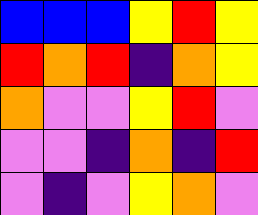[["blue", "blue", "blue", "yellow", "red", "yellow"], ["red", "orange", "red", "indigo", "orange", "yellow"], ["orange", "violet", "violet", "yellow", "red", "violet"], ["violet", "violet", "indigo", "orange", "indigo", "red"], ["violet", "indigo", "violet", "yellow", "orange", "violet"]]